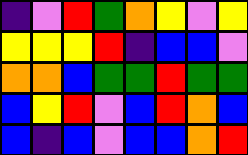[["indigo", "violet", "red", "green", "orange", "yellow", "violet", "yellow"], ["yellow", "yellow", "yellow", "red", "indigo", "blue", "blue", "violet"], ["orange", "orange", "blue", "green", "green", "red", "green", "green"], ["blue", "yellow", "red", "violet", "blue", "red", "orange", "blue"], ["blue", "indigo", "blue", "violet", "blue", "blue", "orange", "red"]]